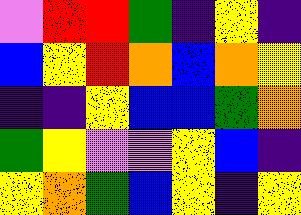[["violet", "red", "red", "green", "indigo", "yellow", "indigo"], ["blue", "yellow", "red", "orange", "blue", "orange", "yellow"], ["indigo", "indigo", "yellow", "blue", "blue", "green", "orange"], ["green", "yellow", "violet", "violet", "yellow", "blue", "indigo"], ["yellow", "orange", "green", "blue", "yellow", "indigo", "yellow"]]